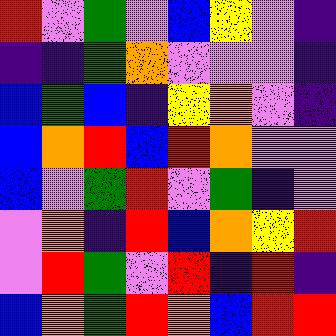[["red", "violet", "green", "violet", "blue", "yellow", "violet", "indigo"], ["indigo", "indigo", "green", "orange", "violet", "violet", "violet", "indigo"], ["blue", "green", "blue", "indigo", "yellow", "orange", "violet", "indigo"], ["blue", "orange", "red", "blue", "red", "orange", "violet", "violet"], ["blue", "violet", "green", "red", "violet", "green", "indigo", "violet"], ["violet", "orange", "indigo", "red", "blue", "orange", "yellow", "red"], ["violet", "red", "green", "violet", "red", "indigo", "red", "indigo"], ["blue", "orange", "green", "red", "orange", "blue", "red", "red"]]